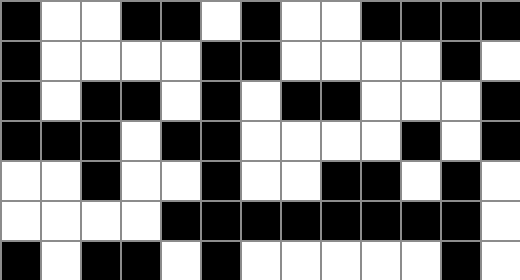[["black", "white", "white", "black", "black", "white", "black", "white", "white", "black", "black", "black", "black"], ["black", "white", "white", "white", "white", "black", "black", "white", "white", "white", "white", "black", "white"], ["black", "white", "black", "black", "white", "black", "white", "black", "black", "white", "white", "white", "black"], ["black", "black", "black", "white", "black", "black", "white", "white", "white", "white", "black", "white", "black"], ["white", "white", "black", "white", "white", "black", "white", "white", "black", "black", "white", "black", "white"], ["white", "white", "white", "white", "black", "black", "black", "black", "black", "black", "black", "black", "white"], ["black", "white", "black", "black", "white", "black", "white", "white", "white", "white", "white", "black", "white"]]